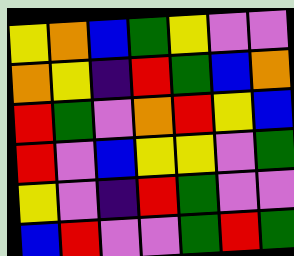[["yellow", "orange", "blue", "green", "yellow", "violet", "violet"], ["orange", "yellow", "indigo", "red", "green", "blue", "orange"], ["red", "green", "violet", "orange", "red", "yellow", "blue"], ["red", "violet", "blue", "yellow", "yellow", "violet", "green"], ["yellow", "violet", "indigo", "red", "green", "violet", "violet"], ["blue", "red", "violet", "violet", "green", "red", "green"]]